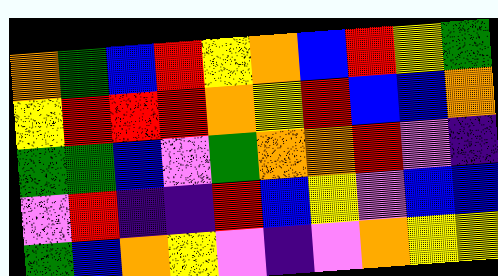[["orange", "green", "blue", "red", "yellow", "orange", "blue", "red", "yellow", "green"], ["yellow", "red", "red", "red", "orange", "yellow", "red", "blue", "blue", "orange"], ["green", "green", "blue", "violet", "green", "orange", "orange", "red", "violet", "indigo"], ["violet", "red", "indigo", "indigo", "red", "blue", "yellow", "violet", "blue", "blue"], ["green", "blue", "orange", "yellow", "violet", "indigo", "violet", "orange", "yellow", "yellow"]]